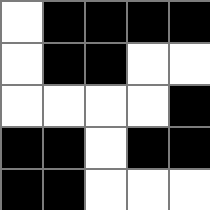[["white", "black", "black", "black", "black"], ["white", "black", "black", "white", "white"], ["white", "white", "white", "white", "black"], ["black", "black", "white", "black", "black"], ["black", "black", "white", "white", "white"]]